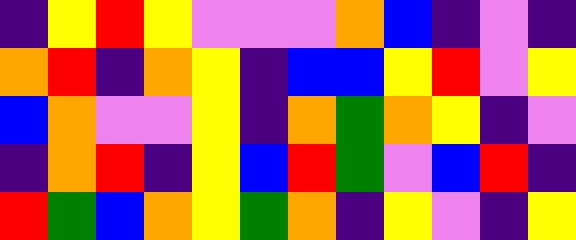[["indigo", "yellow", "red", "yellow", "violet", "violet", "violet", "orange", "blue", "indigo", "violet", "indigo"], ["orange", "red", "indigo", "orange", "yellow", "indigo", "blue", "blue", "yellow", "red", "violet", "yellow"], ["blue", "orange", "violet", "violet", "yellow", "indigo", "orange", "green", "orange", "yellow", "indigo", "violet"], ["indigo", "orange", "red", "indigo", "yellow", "blue", "red", "green", "violet", "blue", "red", "indigo"], ["red", "green", "blue", "orange", "yellow", "green", "orange", "indigo", "yellow", "violet", "indigo", "yellow"]]